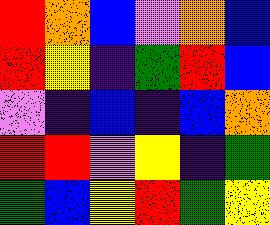[["red", "orange", "blue", "violet", "orange", "blue"], ["red", "yellow", "indigo", "green", "red", "blue"], ["violet", "indigo", "blue", "indigo", "blue", "orange"], ["red", "red", "violet", "yellow", "indigo", "green"], ["green", "blue", "yellow", "red", "green", "yellow"]]